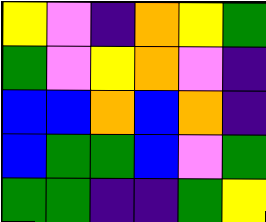[["yellow", "violet", "indigo", "orange", "yellow", "green"], ["green", "violet", "yellow", "orange", "violet", "indigo"], ["blue", "blue", "orange", "blue", "orange", "indigo"], ["blue", "green", "green", "blue", "violet", "green"], ["green", "green", "indigo", "indigo", "green", "yellow"]]